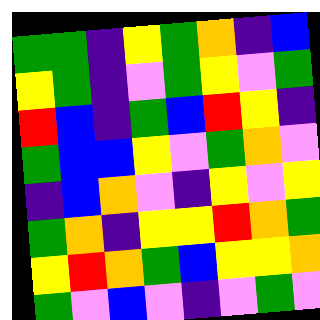[["green", "green", "indigo", "yellow", "green", "orange", "indigo", "blue"], ["yellow", "green", "indigo", "violet", "green", "yellow", "violet", "green"], ["red", "blue", "indigo", "green", "blue", "red", "yellow", "indigo"], ["green", "blue", "blue", "yellow", "violet", "green", "orange", "violet"], ["indigo", "blue", "orange", "violet", "indigo", "yellow", "violet", "yellow"], ["green", "orange", "indigo", "yellow", "yellow", "red", "orange", "green"], ["yellow", "red", "orange", "green", "blue", "yellow", "yellow", "orange"], ["green", "violet", "blue", "violet", "indigo", "violet", "green", "violet"]]